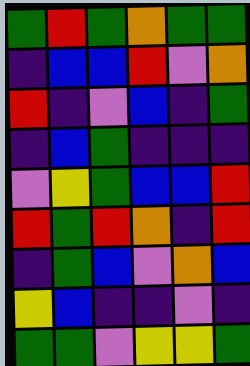[["green", "red", "green", "orange", "green", "green"], ["indigo", "blue", "blue", "red", "violet", "orange"], ["red", "indigo", "violet", "blue", "indigo", "green"], ["indigo", "blue", "green", "indigo", "indigo", "indigo"], ["violet", "yellow", "green", "blue", "blue", "red"], ["red", "green", "red", "orange", "indigo", "red"], ["indigo", "green", "blue", "violet", "orange", "blue"], ["yellow", "blue", "indigo", "indigo", "violet", "indigo"], ["green", "green", "violet", "yellow", "yellow", "green"]]